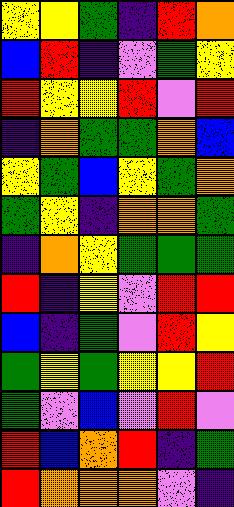[["yellow", "yellow", "green", "indigo", "red", "orange"], ["blue", "red", "indigo", "violet", "green", "yellow"], ["red", "yellow", "yellow", "red", "violet", "red"], ["indigo", "orange", "green", "green", "orange", "blue"], ["yellow", "green", "blue", "yellow", "green", "orange"], ["green", "yellow", "indigo", "orange", "orange", "green"], ["indigo", "orange", "yellow", "green", "green", "green"], ["red", "indigo", "yellow", "violet", "red", "red"], ["blue", "indigo", "green", "violet", "red", "yellow"], ["green", "yellow", "green", "yellow", "yellow", "red"], ["green", "violet", "blue", "violet", "red", "violet"], ["red", "blue", "orange", "red", "indigo", "green"], ["red", "orange", "orange", "orange", "violet", "indigo"]]